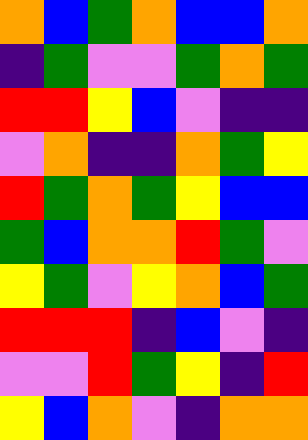[["orange", "blue", "green", "orange", "blue", "blue", "orange"], ["indigo", "green", "violet", "violet", "green", "orange", "green"], ["red", "red", "yellow", "blue", "violet", "indigo", "indigo"], ["violet", "orange", "indigo", "indigo", "orange", "green", "yellow"], ["red", "green", "orange", "green", "yellow", "blue", "blue"], ["green", "blue", "orange", "orange", "red", "green", "violet"], ["yellow", "green", "violet", "yellow", "orange", "blue", "green"], ["red", "red", "red", "indigo", "blue", "violet", "indigo"], ["violet", "violet", "red", "green", "yellow", "indigo", "red"], ["yellow", "blue", "orange", "violet", "indigo", "orange", "orange"]]